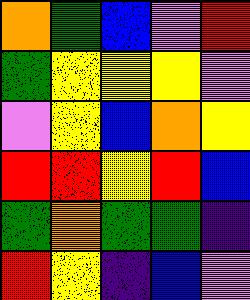[["orange", "green", "blue", "violet", "red"], ["green", "yellow", "yellow", "yellow", "violet"], ["violet", "yellow", "blue", "orange", "yellow"], ["red", "red", "yellow", "red", "blue"], ["green", "orange", "green", "green", "indigo"], ["red", "yellow", "indigo", "blue", "violet"]]